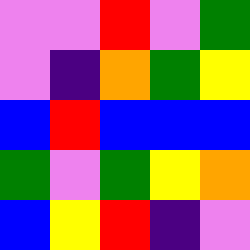[["violet", "violet", "red", "violet", "green"], ["violet", "indigo", "orange", "green", "yellow"], ["blue", "red", "blue", "blue", "blue"], ["green", "violet", "green", "yellow", "orange"], ["blue", "yellow", "red", "indigo", "violet"]]